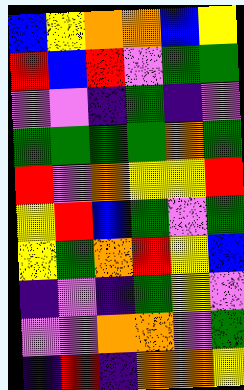[["blue", "yellow", "orange", "orange", "blue", "yellow"], ["red", "blue", "red", "violet", "green", "green"], ["violet", "violet", "indigo", "green", "indigo", "violet"], ["green", "green", "green", "green", "orange", "green"], ["red", "violet", "orange", "yellow", "yellow", "red"], ["yellow", "red", "blue", "green", "violet", "green"], ["yellow", "green", "orange", "red", "yellow", "blue"], ["indigo", "violet", "indigo", "green", "yellow", "violet"], ["violet", "violet", "orange", "orange", "violet", "green"], ["indigo", "red", "indigo", "orange", "orange", "yellow"]]